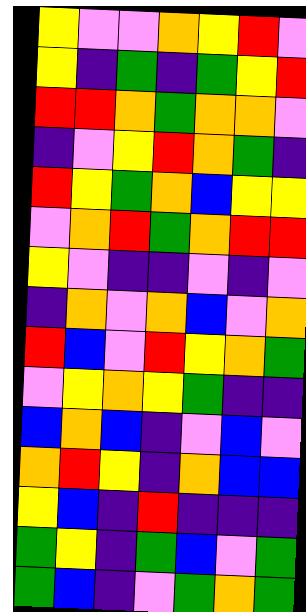[["yellow", "violet", "violet", "orange", "yellow", "red", "violet"], ["yellow", "indigo", "green", "indigo", "green", "yellow", "red"], ["red", "red", "orange", "green", "orange", "orange", "violet"], ["indigo", "violet", "yellow", "red", "orange", "green", "indigo"], ["red", "yellow", "green", "orange", "blue", "yellow", "yellow"], ["violet", "orange", "red", "green", "orange", "red", "red"], ["yellow", "violet", "indigo", "indigo", "violet", "indigo", "violet"], ["indigo", "orange", "violet", "orange", "blue", "violet", "orange"], ["red", "blue", "violet", "red", "yellow", "orange", "green"], ["violet", "yellow", "orange", "yellow", "green", "indigo", "indigo"], ["blue", "orange", "blue", "indigo", "violet", "blue", "violet"], ["orange", "red", "yellow", "indigo", "orange", "blue", "blue"], ["yellow", "blue", "indigo", "red", "indigo", "indigo", "indigo"], ["green", "yellow", "indigo", "green", "blue", "violet", "green"], ["green", "blue", "indigo", "violet", "green", "orange", "green"]]